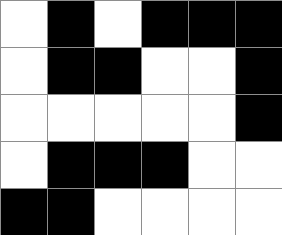[["white", "black", "white", "black", "black", "black"], ["white", "black", "black", "white", "white", "black"], ["white", "white", "white", "white", "white", "black"], ["white", "black", "black", "black", "white", "white"], ["black", "black", "white", "white", "white", "white"]]